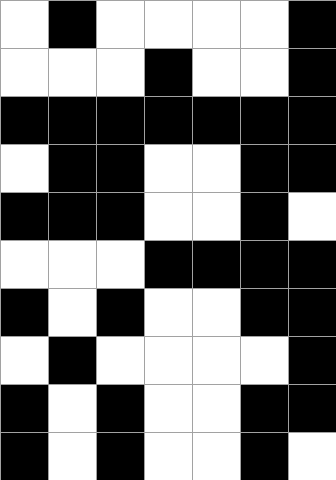[["white", "black", "white", "white", "white", "white", "black"], ["white", "white", "white", "black", "white", "white", "black"], ["black", "black", "black", "black", "black", "black", "black"], ["white", "black", "black", "white", "white", "black", "black"], ["black", "black", "black", "white", "white", "black", "white"], ["white", "white", "white", "black", "black", "black", "black"], ["black", "white", "black", "white", "white", "black", "black"], ["white", "black", "white", "white", "white", "white", "black"], ["black", "white", "black", "white", "white", "black", "black"], ["black", "white", "black", "white", "white", "black", "white"]]